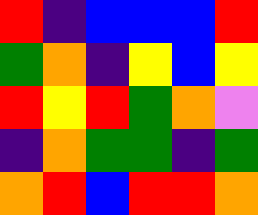[["red", "indigo", "blue", "blue", "blue", "red"], ["green", "orange", "indigo", "yellow", "blue", "yellow"], ["red", "yellow", "red", "green", "orange", "violet"], ["indigo", "orange", "green", "green", "indigo", "green"], ["orange", "red", "blue", "red", "red", "orange"]]